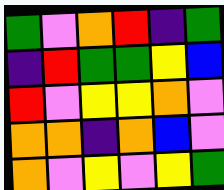[["green", "violet", "orange", "red", "indigo", "green"], ["indigo", "red", "green", "green", "yellow", "blue"], ["red", "violet", "yellow", "yellow", "orange", "violet"], ["orange", "orange", "indigo", "orange", "blue", "violet"], ["orange", "violet", "yellow", "violet", "yellow", "green"]]